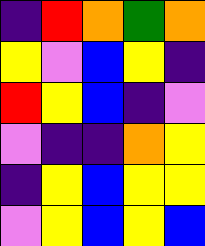[["indigo", "red", "orange", "green", "orange"], ["yellow", "violet", "blue", "yellow", "indigo"], ["red", "yellow", "blue", "indigo", "violet"], ["violet", "indigo", "indigo", "orange", "yellow"], ["indigo", "yellow", "blue", "yellow", "yellow"], ["violet", "yellow", "blue", "yellow", "blue"]]